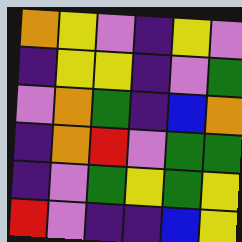[["orange", "yellow", "violet", "indigo", "yellow", "violet"], ["indigo", "yellow", "yellow", "indigo", "violet", "green"], ["violet", "orange", "green", "indigo", "blue", "orange"], ["indigo", "orange", "red", "violet", "green", "green"], ["indigo", "violet", "green", "yellow", "green", "yellow"], ["red", "violet", "indigo", "indigo", "blue", "yellow"]]